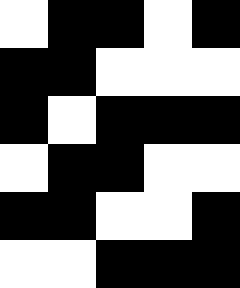[["white", "black", "black", "white", "black"], ["black", "black", "white", "white", "white"], ["black", "white", "black", "black", "black"], ["white", "black", "black", "white", "white"], ["black", "black", "white", "white", "black"], ["white", "white", "black", "black", "black"]]